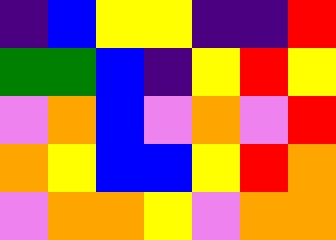[["indigo", "blue", "yellow", "yellow", "indigo", "indigo", "red"], ["green", "green", "blue", "indigo", "yellow", "red", "yellow"], ["violet", "orange", "blue", "violet", "orange", "violet", "red"], ["orange", "yellow", "blue", "blue", "yellow", "red", "orange"], ["violet", "orange", "orange", "yellow", "violet", "orange", "orange"]]